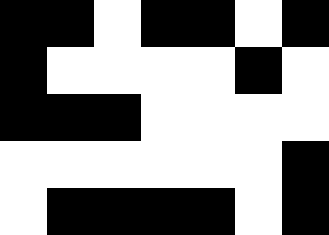[["black", "black", "white", "black", "black", "white", "black"], ["black", "white", "white", "white", "white", "black", "white"], ["black", "black", "black", "white", "white", "white", "white"], ["white", "white", "white", "white", "white", "white", "black"], ["white", "black", "black", "black", "black", "white", "black"]]